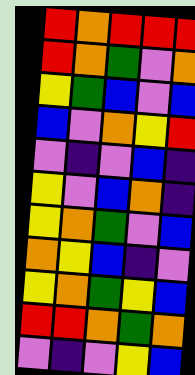[["red", "orange", "red", "red", "red"], ["red", "orange", "green", "violet", "orange"], ["yellow", "green", "blue", "violet", "blue"], ["blue", "violet", "orange", "yellow", "red"], ["violet", "indigo", "violet", "blue", "indigo"], ["yellow", "violet", "blue", "orange", "indigo"], ["yellow", "orange", "green", "violet", "blue"], ["orange", "yellow", "blue", "indigo", "violet"], ["yellow", "orange", "green", "yellow", "blue"], ["red", "red", "orange", "green", "orange"], ["violet", "indigo", "violet", "yellow", "blue"]]